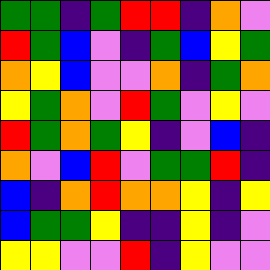[["green", "green", "indigo", "green", "red", "red", "indigo", "orange", "violet"], ["red", "green", "blue", "violet", "indigo", "green", "blue", "yellow", "green"], ["orange", "yellow", "blue", "violet", "violet", "orange", "indigo", "green", "orange"], ["yellow", "green", "orange", "violet", "red", "green", "violet", "yellow", "violet"], ["red", "green", "orange", "green", "yellow", "indigo", "violet", "blue", "indigo"], ["orange", "violet", "blue", "red", "violet", "green", "green", "red", "indigo"], ["blue", "indigo", "orange", "red", "orange", "orange", "yellow", "indigo", "yellow"], ["blue", "green", "green", "yellow", "indigo", "indigo", "yellow", "indigo", "violet"], ["yellow", "yellow", "violet", "violet", "red", "indigo", "yellow", "violet", "violet"]]